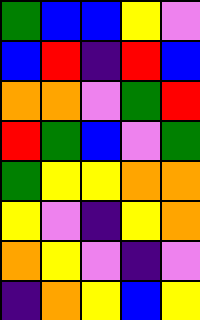[["green", "blue", "blue", "yellow", "violet"], ["blue", "red", "indigo", "red", "blue"], ["orange", "orange", "violet", "green", "red"], ["red", "green", "blue", "violet", "green"], ["green", "yellow", "yellow", "orange", "orange"], ["yellow", "violet", "indigo", "yellow", "orange"], ["orange", "yellow", "violet", "indigo", "violet"], ["indigo", "orange", "yellow", "blue", "yellow"]]